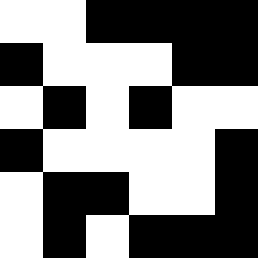[["white", "white", "black", "black", "black", "black"], ["black", "white", "white", "white", "black", "black"], ["white", "black", "white", "black", "white", "white"], ["black", "white", "white", "white", "white", "black"], ["white", "black", "black", "white", "white", "black"], ["white", "black", "white", "black", "black", "black"]]